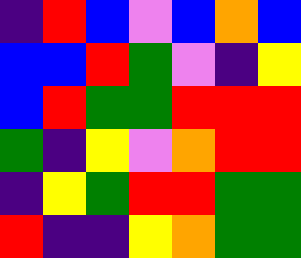[["indigo", "red", "blue", "violet", "blue", "orange", "blue"], ["blue", "blue", "red", "green", "violet", "indigo", "yellow"], ["blue", "red", "green", "green", "red", "red", "red"], ["green", "indigo", "yellow", "violet", "orange", "red", "red"], ["indigo", "yellow", "green", "red", "red", "green", "green"], ["red", "indigo", "indigo", "yellow", "orange", "green", "green"]]